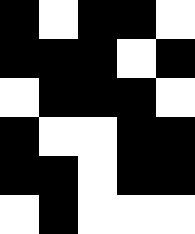[["black", "white", "black", "black", "white"], ["black", "black", "black", "white", "black"], ["white", "black", "black", "black", "white"], ["black", "white", "white", "black", "black"], ["black", "black", "white", "black", "black"], ["white", "black", "white", "white", "white"]]